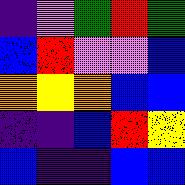[["indigo", "violet", "green", "red", "green"], ["blue", "red", "violet", "violet", "blue"], ["orange", "yellow", "orange", "blue", "blue"], ["indigo", "indigo", "blue", "red", "yellow"], ["blue", "indigo", "indigo", "blue", "blue"]]